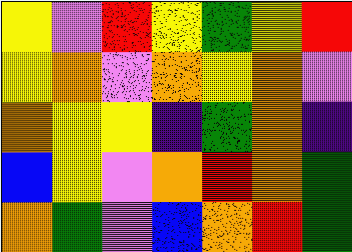[["yellow", "violet", "red", "yellow", "green", "yellow", "red"], ["yellow", "orange", "violet", "orange", "yellow", "orange", "violet"], ["orange", "yellow", "yellow", "indigo", "green", "orange", "indigo"], ["blue", "yellow", "violet", "orange", "red", "orange", "green"], ["orange", "green", "violet", "blue", "orange", "red", "green"]]